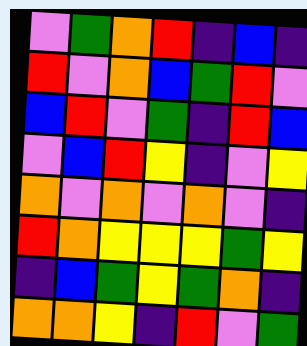[["violet", "green", "orange", "red", "indigo", "blue", "indigo"], ["red", "violet", "orange", "blue", "green", "red", "violet"], ["blue", "red", "violet", "green", "indigo", "red", "blue"], ["violet", "blue", "red", "yellow", "indigo", "violet", "yellow"], ["orange", "violet", "orange", "violet", "orange", "violet", "indigo"], ["red", "orange", "yellow", "yellow", "yellow", "green", "yellow"], ["indigo", "blue", "green", "yellow", "green", "orange", "indigo"], ["orange", "orange", "yellow", "indigo", "red", "violet", "green"]]